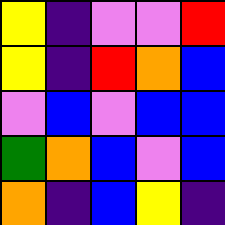[["yellow", "indigo", "violet", "violet", "red"], ["yellow", "indigo", "red", "orange", "blue"], ["violet", "blue", "violet", "blue", "blue"], ["green", "orange", "blue", "violet", "blue"], ["orange", "indigo", "blue", "yellow", "indigo"]]